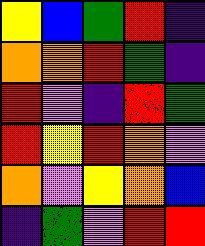[["yellow", "blue", "green", "red", "indigo"], ["orange", "orange", "red", "green", "indigo"], ["red", "violet", "indigo", "red", "green"], ["red", "yellow", "red", "orange", "violet"], ["orange", "violet", "yellow", "orange", "blue"], ["indigo", "green", "violet", "red", "red"]]